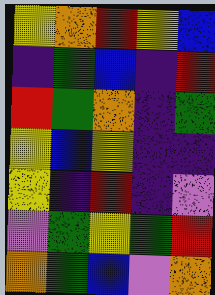[["yellow", "orange", "red", "yellow", "blue"], ["indigo", "green", "blue", "indigo", "red"], ["red", "green", "orange", "indigo", "green"], ["yellow", "blue", "yellow", "indigo", "indigo"], ["yellow", "indigo", "red", "indigo", "violet"], ["violet", "green", "yellow", "green", "red"], ["orange", "green", "blue", "violet", "orange"]]